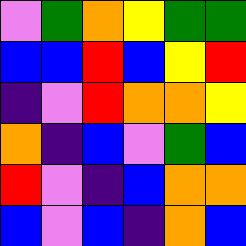[["violet", "green", "orange", "yellow", "green", "green"], ["blue", "blue", "red", "blue", "yellow", "red"], ["indigo", "violet", "red", "orange", "orange", "yellow"], ["orange", "indigo", "blue", "violet", "green", "blue"], ["red", "violet", "indigo", "blue", "orange", "orange"], ["blue", "violet", "blue", "indigo", "orange", "blue"]]